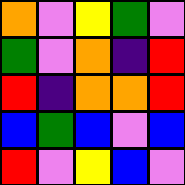[["orange", "violet", "yellow", "green", "violet"], ["green", "violet", "orange", "indigo", "red"], ["red", "indigo", "orange", "orange", "red"], ["blue", "green", "blue", "violet", "blue"], ["red", "violet", "yellow", "blue", "violet"]]